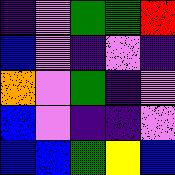[["indigo", "violet", "green", "green", "red"], ["blue", "violet", "indigo", "violet", "indigo"], ["orange", "violet", "green", "indigo", "violet"], ["blue", "violet", "indigo", "indigo", "violet"], ["blue", "blue", "green", "yellow", "blue"]]